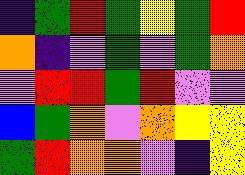[["indigo", "green", "red", "green", "yellow", "green", "red"], ["orange", "indigo", "violet", "green", "violet", "green", "orange"], ["violet", "red", "red", "green", "red", "violet", "violet"], ["blue", "green", "orange", "violet", "orange", "yellow", "yellow"], ["green", "red", "orange", "orange", "violet", "indigo", "yellow"]]